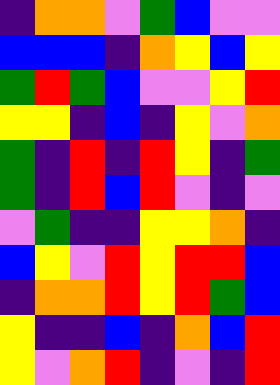[["indigo", "orange", "orange", "violet", "green", "blue", "violet", "violet"], ["blue", "blue", "blue", "indigo", "orange", "yellow", "blue", "yellow"], ["green", "red", "green", "blue", "violet", "violet", "yellow", "red"], ["yellow", "yellow", "indigo", "blue", "indigo", "yellow", "violet", "orange"], ["green", "indigo", "red", "indigo", "red", "yellow", "indigo", "green"], ["green", "indigo", "red", "blue", "red", "violet", "indigo", "violet"], ["violet", "green", "indigo", "indigo", "yellow", "yellow", "orange", "indigo"], ["blue", "yellow", "violet", "red", "yellow", "red", "red", "blue"], ["indigo", "orange", "orange", "red", "yellow", "red", "green", "blue"], ["yellow", "indigo", "indigo", "blue", "indigo", "orange", "blue", "red"], ["yellow", "violet", "orange", "red", "indigo", "violet", "indigo", "red"]]